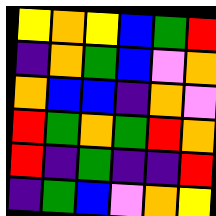[["yellow", "orange", "yellow", "blue", "green", "red"], ["indigo", "orange", "green", "blue", "violet", "orange"], ["orange", "blue", "blue", "indigo", "orange", "violet"], ["red", "green", "orange", "green", "red", "orange"], ["red", "indigo", "green", "indigo", "indigo", "red"], ["indigo", "green", "blue", "violet", "orange", "yellow"]]